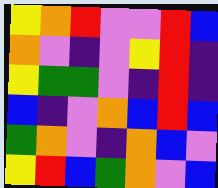[["yellow", "orange", "red", "violet", "violet", "red", "blue"], ["orange", "violet", "indigo", "violet", "yellow", "red", "indigo"], ["yellow", "green", "green", "violet", "indigo", "red", "indigo"], ["blue", "indigo", "violet", "orange", "blue", "red", "blue"], ["green", "orange", "violet", "indigo", "orange", "blue", "violet"], ["yellow", "red", "blue", "green", "orange", "violet", "blue"]]